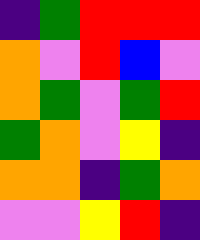[["indigo", "green", "red", "red", "red"], ["orange", "violet", "red", "blue", "violet"], ["orange", "green", "violet", "green", "red"], ["green", "orange", "violet", "yellow", "indigo"], ["orange", "orange", "indigo", "green", "orange"], ["violet", "violet", "yellow", "red", "indigo"]]